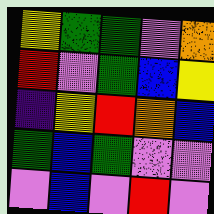[["yellow", "green", "green", "violet", "orange"], ["red", "violet", "green", "blue", "yellow"], ["indigo", "yellow", "red", "orange", "blue"], ["green", "blue", "green", "violet", "violet"], ["violet", "blue", "violet", "red", "violet"]]